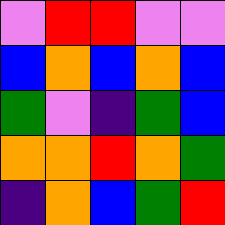[["violet", "red", "red", "violet", "violet"], ["blue", "orange", "blue", "orange", "blue"], ["green", "violet", "indigo", "green", "blue"], ["orange", "orange", "red", "orange", "green"], ["indigo", "orange", "blue", "green", "red"]]